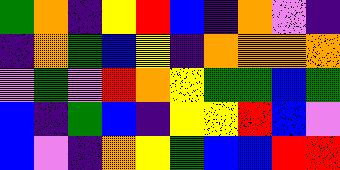[["green", "orange", "indigo", "yellow", "red", "blue", "indigo", "orange", "violet", "indigo"], ["indigo", "orange", "green", "blue", "yellow", "indigo", "orange", "orange", "orange", "orange"], ["violet", "green", "violet", "red", "orange", "yellow", "green", "green", "blue", "green"], ["blue", "indigo", "green", "blue", "indigo", "yellow", "yellow", "red", "blue", "violet"], ["blue", "violet", "indigo", "orange", "yellow", "green", "blue", "blue", "red", "red"]]